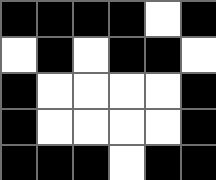[["black", "black", "black", "black", "white", "black"], ["white", "black", "white", "black", "black", "white"], ["black", "white", "white", "white", "white", "black"], ["black", "white", "white", "white", "white", "black"], ["black", "black", "black", "white", "black", "black"]]